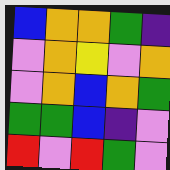[["blue", "orange", "orange", "green", "indigo"], ["violet", "orange", "yellow", "violet", "orange"], ["violet", "orange", "blue", "orange", "green"], ["green", "green", "blue", "indigo", "violet"], ["red", "violet", "red", "green", "violet"]]